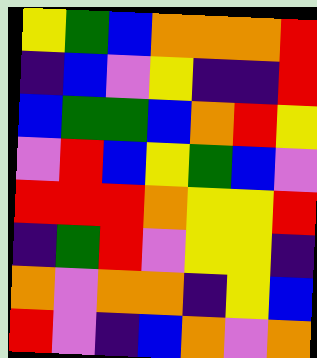[["yellow", "green", "blue", "orange", "orange", "orange", "red"], ["indigo", "blue", "violet", "yellow", "indigo", "indigo", "red"], ["blue", "green", "green", "blue", "orange", "red", "yellow"], ["violet", "red", "blue", "yellow", "green", "blue", "violet"], ["red", "red", "red", "orange", "yellow", "yellow", "red"], ["indigo", "green", "red", "violet", "yellow", "yellow", "indigo"], ["orange", "violet", "orange", "orange", "indigo", "yellow", "blue"], ["red", "violet", "indigo", "blue", "orange", "violet", "orange"]]